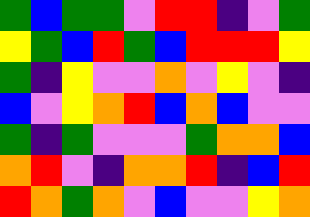[["green", "blue", "green", "green", "violet", "red", "red", "indigo", "violet", "green"], ["yellow", "green", "blue", "red", "green", "blue", "red", "red", "red", "yellow"], ["green", "indigo", "yellow", "violet", "violet", "orange", "violet", "yellow", "violet", "indigo"], ["blue", "violet", "yellow", "orange", "red", "blue", "orange", "blue", "violet", "violet"], ["green", "indigo", "green", "violet", "violet", "violet", "green", "orange", "orange", "blue"], ["orange", "red", "violet", "indigo", "orange", "orange", "red", "indigo", "blue", "red"], ["red", "orange", "green", "orange", "violet", "blue", "violet", "violet", "yellow", "orange"]]